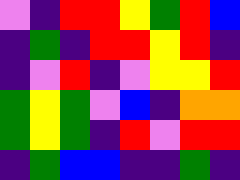[["violet", "indigo", "red", "red", "yellow", "green", "red", "blue"], ["indigo", "green", "indigo", "red", "red", "yellow", "red", "indigo"], ["indigo", "violet", "red", "indigo", "violet", "yellow", "yellow", "red"], ["green", "yellow", "green", "violet", "blue", "indigo", "orange", "orange"], ["green", "yellow", "green", "indigo", "red", "violet", "red", "red"], ["indigo", "green", "blue", "blue", "indigo", "indigo", "green", "indigo"]]